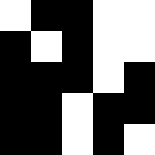[["white", "black", "black", "white", "white"], ["black", "white", "black", "white", "white"], ["black", "black", "black", "white", "black"], ["black", "black", "white", "black", "black"], ["black", "black", "white", "black", "white"]]